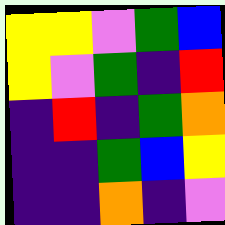[["yellow", "yellow", "violet", "green", "blue"], ["yellow", "violet", "green", "indigo", "red"], ["indigo", "red", "indigo", "green", "orange"], ["indigo", "indigo", "green", "blue", "yellow"], ["indigo", "indigo", "orange", "indigo", "violet"]]